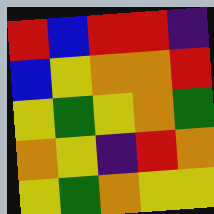[["red", "blue", "red", "red", "indigo"], ["blue", "yellow", "orange", "orange", "red"], ["yellow", "green", "yellow", "orange", "green"], ["orange", "yellow", "indigo", "red", "orange"], ["yellow", "green", "orange", "yellow", "yellow"]]